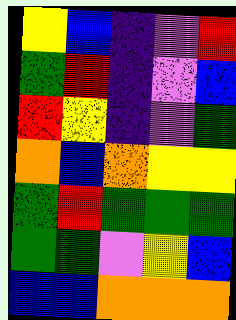[["yellow", "blue", "indigo", "violet", "red"], ["green", "red", "indigo", "violet", "blue"], ["red", "yellow", "indigo", "violet", "green"], ["orange", "blue", "orange", "yellow", "yellow"], ["green", "red", "green", "green", "green"], ["green", "green", "violet", "yellow", "blue"], ["blue", "blue", "orange", "orange", "orange"]]